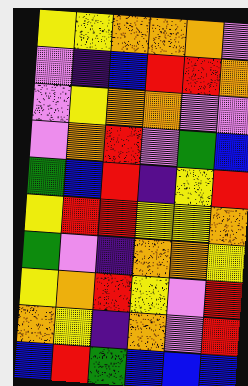[["yellow", "yellow", "orange", "orange", "orange", "violet"], ["violet", "indigo", "blue", "red", "red", "orange"], ["violet", "yellow", "orange", "orange", "violet", "violet"], ["violet", "orange", "red", "violet", "green", "blue"], ["green", "blue", "red", "indigo", "yellow", "red"], ["yellow", "red", "red", "yellow", "yellow", "orange"], ["green", "violet", "indigo", "orange", "orange", "yellow"], ["yellow", "orange", "red", "yellow", "violet", "red"], ["orange", "yellow", "indigo", "orange", "violet", "red"], ["blue", "red", "green", "blue", "blue", "blue"]]